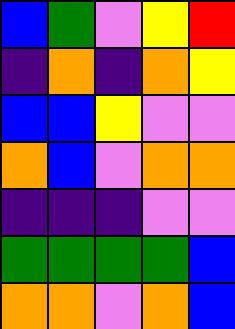[["blue", "green", "violet", "yellow", "red"], ["indigo", "orange", "indigo", "orange", "yellow"], ["blue", "blue", "yellow", "violet", "violet"], ["orange", "blue", "violet", "orange", "orange"], ["indigo", "indigo", "indigo", "violet", "violet"], ["green", "green", "green", "green", "blue"], ["orange", "orange", "violet", "orange", "blue"]]